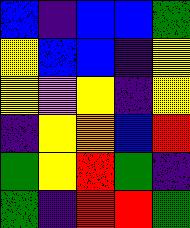[["blue", "indigo", "blue", "blue", "green"], ["yellow", "blue", "blue", "indigo", "yellow"], ["yellow", "violet", "yellow", "indigo", "yellow"], ["indigo", "yellow", "orange", "blue", "red"], ["green", "yellow", "red", "green", "indigo"], ["green", "indigo", "red", "red", "green"]]